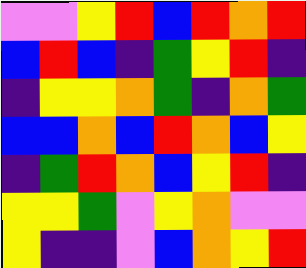[["violet", "violet", "yellow", "red", "blue", "red", "orange", "red"], ["blue", "red", "blue", "indigo", "green", "yellow", "red", "indigo"], ["indigo", "yellow", "yellow", "orange", "green", "indigo", "orange", "green"], ["blue", "blue", "orange", "blue", "red", "orange", "blue", "yellow"], ["indigo", "green", "red", "orange", "blue", "yellow", "red", "indigo"], ["yellow", "yellow", "green", "violet", "yellow", "orange", "violet", "violet"], ["yellow", "indigo", "indigo", "violet", "blue", "orange", "yellow", "red"]]